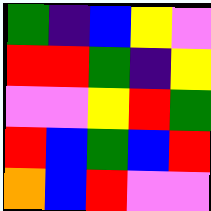[["green", "indigo", "blue", "yellow", "violet"], ["red", "red", "green", "indigo", "yellow"], ["violet", "violet", "yellow", "red", "green"], ["red", "blue", "green", "blue", "red"], ["orange", "blue", "red", "violet", "violet"]]